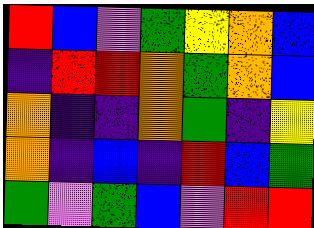[["red", "blue", "violet", "green", "yellow", "orange", "blue"], ["indigo", "red", "red", "orange", "green", "orange", "blue"], ["orange", "indigo", "indigo", "orange", "green", "indigo", "yellow"], ["orange", "indigo", "blue", "indigo", "red", "blue", "green"], ["green", "violet", "green", "blue", "violet", "red", "red"]]